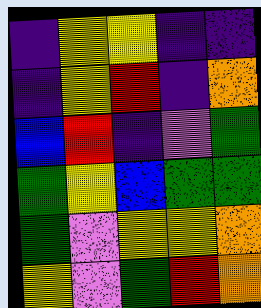[["indigo", "yellow", "yellow", "indigo", "indigo"], ["indigo", "yellow", "red", "indigo", "orange"], ["blue", "red", "indigo", "violet", "green"], ["green", "yellow", "blue", "green", "green"], ["green", "violet", "yellow", "yellow", "orange"], ["yellow", "violet", "green", "red", "orange"]]